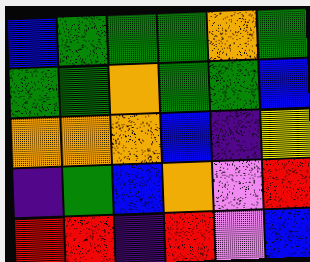[["blue", "green", "green", "green", "orange", "green"], ["green", "green", "orange", "green", "green", "blue"], ["orange", "orange", "orange", "blue", "indigo", "yellow"], ["indigo", "green", "blue", "orange", "violet", "red"], ["red", "red", "indigo", "red", "violet", "blue"]]